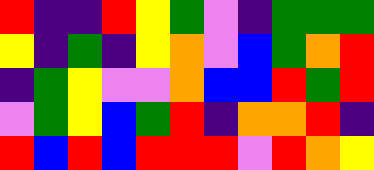[["red", "indigo", "indigo", "red", "yellow", "green", "violet", "indigo", "green", "green", "green"], ["yellow", "indigo", "green", "indigo", "yellow", "orange", "violet", "blue", "green", "orange", "red"], ["indigo", "green", "yellow", "violet", "violet", "orange", "blue", "blue", "red", "green", "red"], ["violet", "green", "yellow", "blue", "green", "red", "indigo", "orange", "orange", "red", "indigo"], ["red", "blue", "red", "blue", "red", "red", "red", "violet", "red", "orange", "yellow"]]